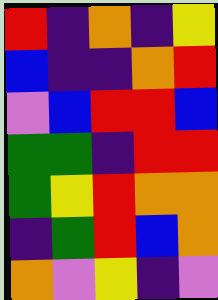[["red", "indigo", "orange", "indigo", "yellow"], ["blue", "indigo", "indigo", "orange", "red"], ["violet", "blue", "red", "red", "blue"], ["green", "green", "indigo", "red", "red"], ["green", "yellow", "red", "orange", "orange"], ["indigo", "green", "red", "blue", "orange"], ["orange", "violet", "yellow", "indigo", "violet"]]